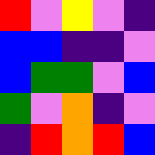[["red", "violet", "yellow", "violet", "indigo"], ["blue", "blue", "indigo", "indigo", "violet"], ["blue", "green", "green", "violet", "blue"], ["green", "violet", "orange", "indigo", "violet"], ["indigo", "red", "orange", "red", "blue"]]